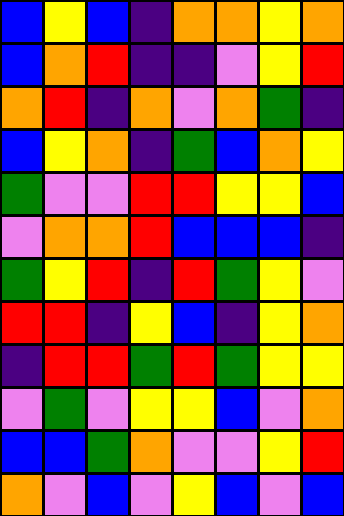[["blue", "yellow", "blue", "indigo", "orange", "orange", "yellow", "orange"], ["blue", "orange", "red", "indigo", "indigo", "violet", "yellow", "red"], ["orange", "red", "indigo", "orange", "violet", "orange", "green", "indigo"], ["blue", "yellow", "orange", "indigo", "green", "blue", "orange", "yellow"], ["green", "violet", "violet", "red", "red", "yellow", "yellow", "blue"], ["violet", "orange", "orange", "red", "blue", "blue", "blue", "indigo"], ["green", "yellow", "red", "indigo", "red", "green", "yellow", "violet"], ["red", "red", "indigo", "yellow", "blue", "indigo", "yellow", "orange"], ["indigo", "red", "red", "green", "red", "green", "yellow", "yellow"], ["violet", "green", "violet", "yellow", "yellow", "blue", "violet", "orange"], ["blue", "blue", "green", "orange", "violet", "violet", "yellow", "red"], ["orange", "violet", "blue", "violet", "yellow", "blue", "violet", "blue"]]